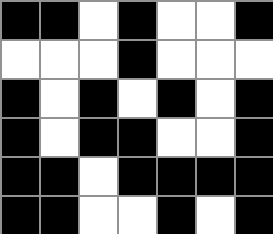[["black", "black", "white", "black", "white", "white", "black"], ["white", "white", "white", "black", "white", "white", "white"], ["black", "white", "black", "white", "black", "white", "black"], ["black", "white", "black", "black", "white", "white", "black"], ["black", "black", "white", "black", "black", "black", "black"], ["black", "black", "white", "white", "black", "white", "black"]]